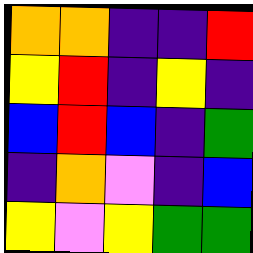[["orange", "orange", "indigo", "indigo", "red"], ["yellow", "red", "indigo", "yellow", "indigo"], ["blue", "red", "blue", "indigo", "green"], ["indigo", "orange", "violet", "indigo", "blue"], ["yellow", "violet", "yellow", "green", "green"]]